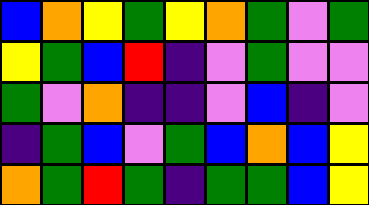[["blue", "orange", "yellow", "green", "yellow", "orange", "green", "violet", "green"], ["yellow", "green", "blue", "red", "indigo", "violet", "green", "violet", "violet"], ["green", "violet", "orange", "indigo", "indigo", "violet", "blue", "indigo", "violet"], ["indigo", "green", "blue", "violet", "green", "blue", "orange", "blue", "yellow"], ["orange", "green", "red", "green", "indigo", "green", "green", "blue", "yellow"]]